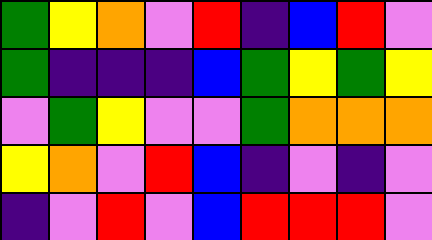[["green", "yellow", "orange", "violet", "red", "indigo", "blue", "red", "violet"], ["green", "indigo", "indigo", "indigo", "blue", "green", "yellow", "green", "yellow"], ["violet", "green", "yellow", "violet", "violet", "green", "orange", "orange", "orange"], ["yellow", "orange", "violet", "red", "blue", "indigo", "violet", "indigo", "violet"], ["indigo", "violet", "red", "violet", "blue", "red", "red", "red", "violet"]]